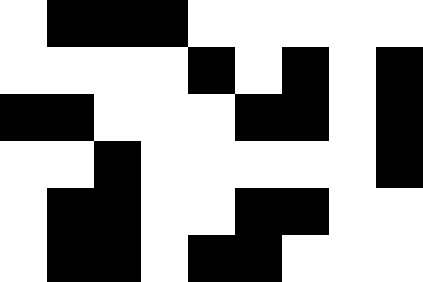[["white", "black", "black", "black", "white", "white", "white", "white", "white"], ["white", "white", "white", "white", "black", "white", "black", "white", "black"], ["black", "black", "white", "white", "white", "black", "black", "white", "black"], ["white", "white", "black", "white", "white", "white", "white", "white", "black"], ["white", "black", "black", "white", "white", "black", "black", "white", "white"], ["white", "black", "black", "white", "black", "black", "white", "white", "white"]]